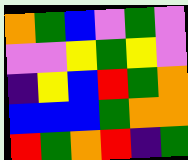[["orange", "green", "blue", "violet", "green", "violet"], ["violet", "violet", "yellow", "green", "yellow", "violet"], ["indigo", "yellow", "blue", "red", "green", "orange"], ["blue", "blue", "blue", "green", "orange", "orange"], ["red", "green", "orange", "red", "indigo", "green"]]